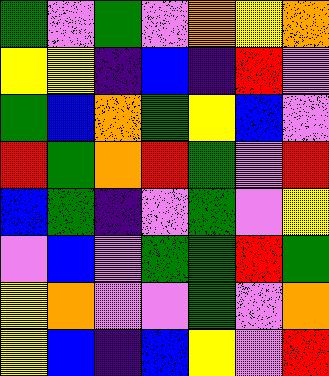[["green", "violet", "green", "violet", "orange", "yellow", "orange"], ["yellow", "yellow", "indigo", "blue", "indigo", "red", "violet"], ["green", "blue", "orange", "green", "yellow", "blue", "violet"], ["red", "green", "orange", "red", "green", "violet", "red"], ["blue", "green", "indigo", "violet", "green", "violet", "yellow"], ["violet", "blue", "violet", "green", "green", "red", "green"], ["yellow", "orange", "violet", "violet", "green", "violet", "orange"], ["yellow", "blue", "indigo", "blue", "yellow", "violet", "red"]]